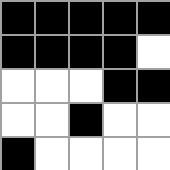[["black", "black", "black", "black", "black"], ["black", "black", "black", "black", "white"], ["white", "white", "white", "black", "black"], ["white", "white", "black", "white", "white"], ["black", "white", "white", "white", "white"]]